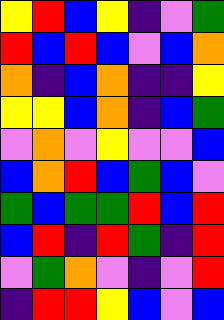[["yellow", "red", "blue", "yellow", "indigo", "violet", "green"], ["red", "blue", "red", "blue", "violet", "blue", "orange"], ["orange", "indigo", "blue", "orange", "indigo", "indigo", "yellow"], ["yellow", "yellow", "blue", "orange", "indigo", "blue", "green"], ["violet", "orange", "violet", "yellow", "violet", "violet", "blue"], ["blue", "orange", "red", "blue", "green", "blue", "violet"], ["green", "blue", "green", "green", "red", "blue", "red"], ["blue", "red", "indigo", "red", "green", "indigo", "red"], ["violet", "green", "orange", "violet", "indigo", "violet", "red"], ["indigo", "red", "red", "yellow", "blue", "violet", "blue"]]